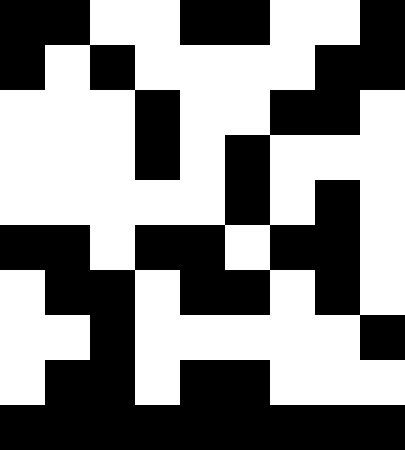[["black", "black", "white", "white", "black", "black", "white", "white", "black"], ["black", "white", "black", "white", "white", "white", "white", "black", "black"], ["white", "white", "white", "black", "white", "white", "black", "black", "white"], ["white", "white", "white", "black", "white", "black", "white", "white", "white"], ["white", "white", "white", "white", "white", "black", "white", "black", "white"], ["black", "black", "white", "black", "black", "white", "black", "black", "white"], ["white", "black", "black", "white", "black", "black", "white", "black", "white"], ["white", "white", "black", "white", "white", "white", "white", "white", "black"], ["white", "black", "black", "white", "black", "black", "white", "white", "white"], ["black", "black", "black", "black", "black", "black", "black", "black", "black"]]